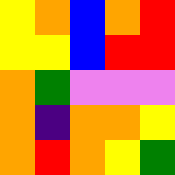[["yellow", "orange", "blue", "orange", "red"], ["yellow", "yellow", "blue", "red", "red"], ["orange", "green", "violet", "violet", "violet"], ["orange", "indigo", "orange", "orange", "yellow"], ["orange", "red", "orange", "yellow", "green"]]